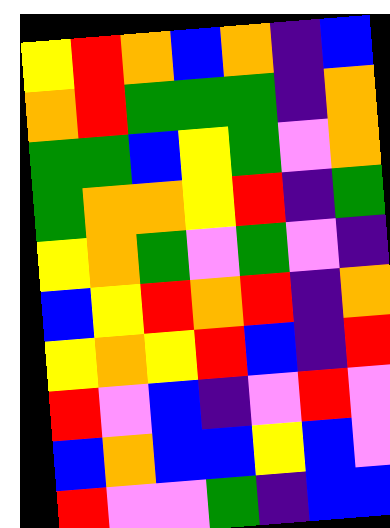[["yellow", "red", "orange", "blue", "orange", "indigo", "blue"], ["orange", "red", "green", "green", "green", "indigo", "orange"], ["green", "green", "blue", "yellow", "green", "violet", "orange"], ["green", "orange", "orange", "yellow", "red", "indigo", "green"], ["yellow", "orange", "green", "violet", "green", "violet", "indigo"], ["blue", "yellow", "red", "orange", "red", "indigo", "orange"], ["yellow", "orange", "yellow", "red", "blue", "indigo", "red"], ["red", "violet", "blue", "indigo", "violet", "red", "violet"], ["blue", "orange", "blue", "blue", "yellow", "blue", "violet"], ["red", "violet", "violet", "green", "indigo", "blue", "blue"]]